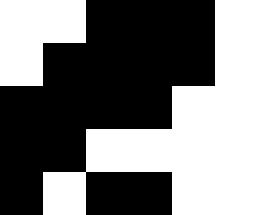[["white", "white", "black", "black", "black", "white"], ["white", "black", "black", "black", "black", "white"], ["black", "black", "black", "black", "white", "white"], ["black", "black", "white", "white", "white", "white"], ["black", "white", "black", "black", "white", "white"]]